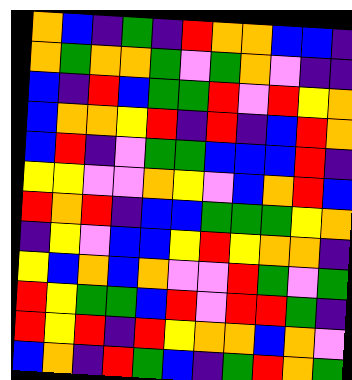[["orange", "blue", "indigo", "green", "indigo", "red", "orange", "orange", "blue", "blue", "indigo"], ["orange", "green", "orange", "orange", "green", "violet", "green", "orange", "violet", "indigo", "indigo"], ["blue", "indigo", "red", "blue", "green", "green", "red", "violet", "red", "yellow", "orange"], ["blue", "orange", "orange", "yellow", "red", "indigo", "red", "indigo", "blue", "red", "orange"], ["blue", "red", "indigo", "violet", "green", "green", "blue", "blue", "blue", "red", "indigo"], ["yellow", "yellow", "violet", "violet", "orange", "yellow", "violet", "blue", "orange", "red", "blue"], ["red", "orange", "red", "indigo", "blue", "blue", "green", "green", "green", "yellow", "orange"], ["indigo", "yellow", "violet", "blue", "blue", "yellow", "red", "yellow", "orange", "orange", "indigo"], ["yellow", "blue", "orange", "blue", "orange", "violet", "violet", "red", "green", "violet", "green"], ["red", "yellow", "green", "green", "blue", "red", "violet", "red", "red", "green", "indigo"], ["red", "yellow", "red", "indigo", "red", "yellow", "orange", "orange", "blue", "orange", "violet"], ["blue", "orange", "indigo", "red", "green", "blue", "indigo", "green", "red", "orange", "green"]]